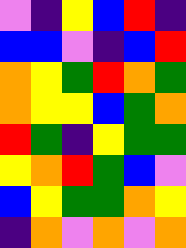[["violet", "indigo", "yellow", "blue", "red", "indigo"], ["blue", "blue", "violet", "indigo", "blue", "red"], ["orange", "yellow", "green", "red", "orange", "green"], ["orange", "yellow", "yellow", "blue", "green", "orange"], ["red", "green", "indigo", "yellow", "green", "green"], ["yellow", "orange", "red", "green", "blue", "violet"], ["blue", "yellow", "green", "green", "orange", "yellow"], ["indigo", "orange", "violet", "orange", "violet", "orange"]]